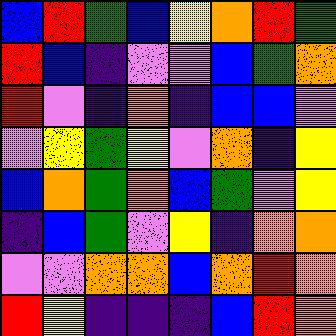[["blue", "red", "green", "blue", "yellow", "orange", "red", "green"], ["red", "blue", "indigo", "violet", "violet", "blue", "green", "orange"], ["red", "violet", "indigo", "orange", "indigo", "blue", "blue", "violet"], ["violet", "yellow", "green", "yellow", "violet", "orange", "indigo", "yellow"], ["blue", "orange", "green", "orange", "blue", "green", "violet", "yellow"], ["indigo", "blue", "green", "violet", "yellow", "indigo", "orange", "orange"], ["violet", "violet", "orange", "orange", "blue", "orange", "red", "orange"], ["red", "yellow", "indigo", "indigo", "indigo", "blue", "red", "orange"]]